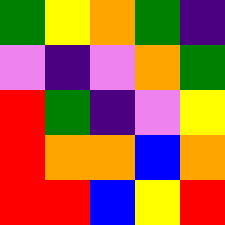[["green", "yellow", "orange", "green", "indigo"], ["violet", "indigo", "violet", "orange", "green"], ["red", "green", "indigo", "violet", "yellow"], ["red", "orange", "orange", "blue", "orange"], ["red", "red", "blue", "yellow", "red"]]